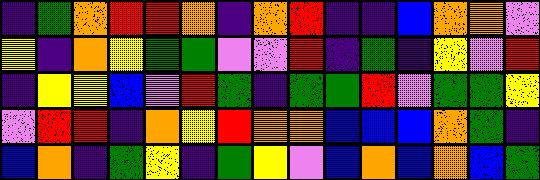[["indigo", "green", "orange", "red", "red", "orange", "indigo", "orange", "red", "indigo", "indigo", "blue", "orange", "orange", "violet"], ["yellow", "indigo", "orange", "yellow", "green", "green", "violet", "violet", "red", "indigo", "green", "indigo", "yellow", "violet", "red"], ["indigo", "yellow", "yellow", "blue", "violet", "red", "green", "indigo", "green", "green", "red", "violet", "green", "green", "yellow"], ["violet", "red", "red", "indigo", "orange", "yellow", "red", "orange", "orange", "blue", "blue", "blue", "orange", "green", "indigo"], ["blue", "orange", "indigo", "green", "yellow", "indigo", "green", "yellow", "violet", "blue", "orange", "blue", "orange", "blue", "green"]]